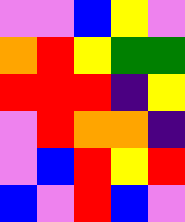[["violet", "violet", "blue", "yellow", "violet"], ["orange", "red", "yellow", "green", "green"], ["red", "red", "red", "indigo", "yellow"], ["violet", "red", "orange", "orange", "indigo"], ["violet", "blue", "red", "yellow", "red"], ["blue", "violet", "red", "blue", "violet"]]